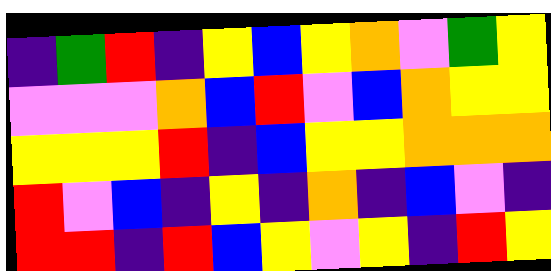[["indigo", "green", "red", "indigo", "yellow", "blue", "yellow", "orange", "violet", "green", "yellow"], ["violet", "violet", "violet", "orange", "blue", "red", "violet", "blue", "orange", "yellow", "yellow"], ["yellow", "yellow", "yellow", "red", "indigo", "blue", "yellow", "yellow", "orange", "orange", "orange"], ["red", "violet", "blue", "indigo", "yellow", "indigo", "orange", "indigo", "blue", "violet", "indigo"], ["red", "red", "indigo", "red", "blue", "yellow", "violet", "yellow", "indigo", "red", "yellow"]]